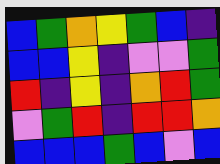[["blue", "green", "orange", "yellow", "green", "blue", "indigo"], ["blue", "blue", "yellow", "indigo", "violet", "violet", "green"], ["red", "indigo", "yellow", "indigo", "orange", "red", "green"], ["violet", "green", "red", "indigo", "red", "red", "orange"], ["blue", "blue", "blue", "green", "blue", "violet", "blue"]]